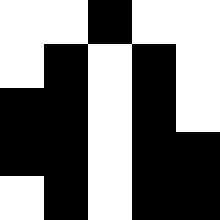[["white", "white", "black", "white", "white"], ["white", "black", "white", "black", "white"], ["black", "black", "white", "black", "white"], ["black", "black", "white", "black", "black"], ["white", "black", "white", "black", "black"]]